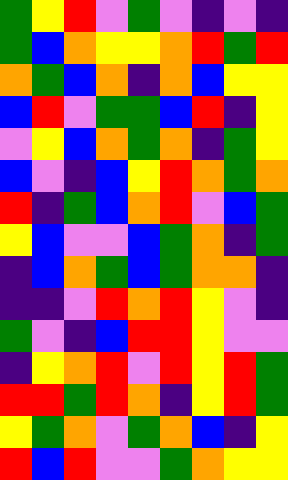[["green", "yellow", "red", "violet", "green", "violet", "indigo", "violet", "indigo"], ["green", "blue", "orange", "yellow", "yellow", "orange", "red", "green", "red"], ["orange", "green", "blue", "orange", "indigo", "orange", "blue", "yellow", "yellow"], ["blue", "red", "violet", "green", "green", "blue", "red", "indigo", "yellow"], ["violet", "yellow", "blue", "orange", "green", "orange", "indigo", "green", "yellow"], ["blue", "violet", "indigo", "blue", "yellow", "red", "orange", "green", "orange"], ["red", "indigo", "green", "blue", "orange", "red", "violet", "blue", "green"], ["yellow", "blue", "violet", "violet", "blue", "green", "orange", "indigo", "green"], ["indigo", "blue", "orange", "green", "blue", "green", "orange", "orange", "indigo"], ["indigo", "indigo", "violet", "red", "orange", "red", "yellow", "violet", "indigo"], ["green", "violet", "indigo", "blue", "red", "red", "yellow", "violet", "violet"], ["indigo", "yellow", "orange", "red", "violet", "red", "yellow", "red", "green"], ["red", "red", "green", "red", "orange", "indigo", "yellow", "red", "green"], ["yellow", "green", "orange", "violet", "green", "orange", "blue", "indigo", "yellow"], ["red", "blue", "red", "violet", "violet", "green", "orange", "yellow", "yellow"]]